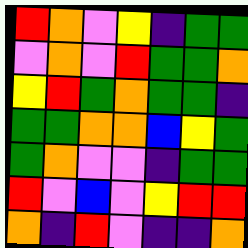[["red", "orange", "violet", "yellow", "indigo", "green", "green"], ["violet", "orange", "violet", "red", "green", "green", "orange"], ["yellow", "red", "green", "orange", "green", "green", "indigo"], ["green", "green", "orange", "orange", "blue", "yellow", "green"], ["green", "orange", "violet", "violet", "indigo", "green", "green"], ["red", "violet", "blue", "violet", "yellow", "red", "red"], ["orange", "indigo", "red", "violet", "indigo", "indigo", "orange"]]